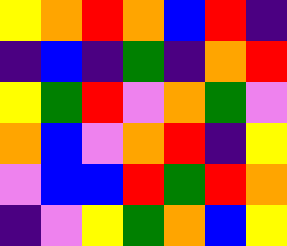[["yellow", "orange", "red", "orange", "blue", "red", "indigo"], ["indigo", "blue", "indigo", "green", "indigo", "orange", "red"], ["yellow", "green", "red", "violet", "orange", "green", "violet"], ["orange", "blue", "violet", "orange", "red", "indigo", "yellow"], ["violet", "blue", "blue", "red", "green", "red", "orange"], ["indigo", "violet", "yellow", "green", "orange", "blue", "yellow"]]